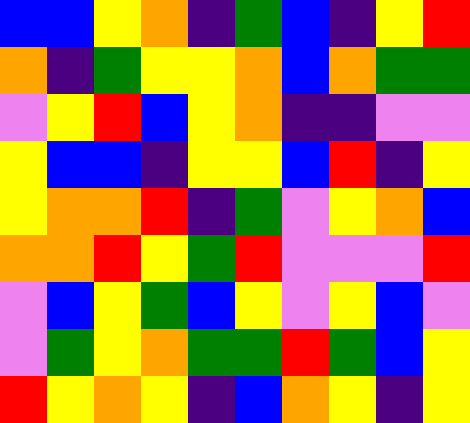[["blue", "blue", "yellow", "orange", "indigo", "green", "blue", "indigo", "yellow", "red"], ["orange", "indigo", "green", "yellow", "yellow", "orange", "blue", "orange", "green", "green"], ["violet", "yellow", "red", "blue", "yellow", "orange", "indigo", "indigo", "violet", "violet"], ["yellow", "blue", "blue", "indigo", "yellow", "yellow", "blue", "red", "indigo", "yellow"], ["yellow", "orange", "orange", "red", "indigo", "green", "violet", "yellow", "orange", "blue"], ["orange", "orange", "red", "yellow", "green", "red", "violet", "violet", "violet", "red"], ["violet", "blue", "yellow", "green", "blue", "yellow", "violet", "yellow", "blue", "violet"], ["violet", "green", "yellow", "orange", "green", "green", "red", "green", "blue", "yellow"], ["red", "yellow", "orange", "yellow", "indigo", "blue", "orange", "yellow", "indigo", "yellow"]]